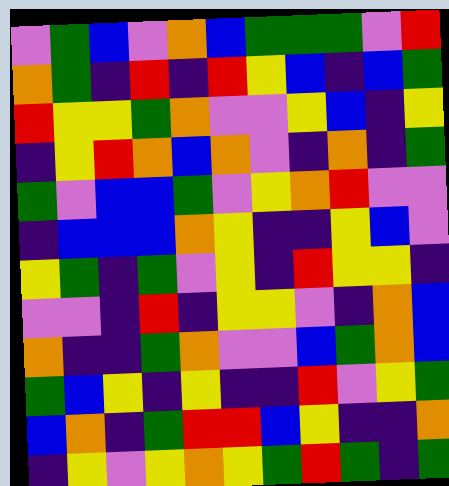[["violet", "green", "blue", "violet", "orange", "blue", "green", "green", "green", "violet", "red"], ["orange", "green", "indigo", "red", "indigo", "red", "yellow", "blue", "indigo", "blue", "green"], ["red", "yellow", "yellow", "green", "orange", "violet", "violet", "yellow", "blue", "indigo", "yellow"], ["indigo", "yellow", "red", "orange", "blue", "orange", "violet", "indigo", "orange", "indigo", "green"], ["green", "violet", "blue", "blue", "green", "violet", "yellow", "orange", "red", "violet", "violet"], ["indigo", "blue", "blue", "blue", "orange", "yellow", "indigo", "indigo", "yellow", "blue", "violet"], ["yellow", "green", "indigo", "green", "violet", "yellow", "indigo", "red", "yellow", "yellow", "indigo"], ["violet", "violet", "indigo", "red", "indigo", "yellow", "yellow", "violet", "indigo", "orange", "blue"], ["orange", "indigo", "indigo", "green", "orange", "violet", "violet", "blue", "green", "orange", "blue"], ["green", "blue", "yellow", "indigo", "yellow", "indigo", "indigo", "red", "violet", "yellow", "green"], ["blue", "orange", "indigo", "green", "red", "red", "blue", "yellow", "indigo", "indigo", "orange"], ["indigo", "yellow", "violet", "yellow", "orange", "yellow", "green", "red", "green", "indigo", "green"]]